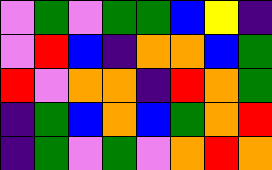[["violet", "green", "violet", "green", "green", "blue", "yellow", "indigo"], ["violet", "red", "blue", "indigo", "orange", "orange", "blue", "green"], ["red", "violet", "orange", "orange", "indigo", "red", "orange", "green"], ["indigo", "green", "blue", "orange", "blue", "green", "orange", "red"], ["indigo", "green", "violet", "green", "violet", "orange", "red", "orange"]]